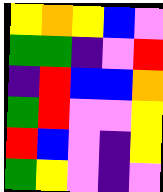[["yellow", "orange", "yellow", "blue", "violet"], ["green", "green", "indigo", "violet", "red"], ["indigo", "red", "blue", "blue", "orange"], ["green", "red", "violet", "violet", "yellow"], ["red", "blue", "violet", "indigo", "yellow"], ["green", "yellow", "violet", "indigo", "violet"]]